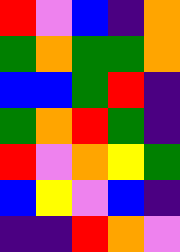[["red", "violet", "blue", "indigo", "orange"], ["green", "orange", "green", "green", "orange"], ["blue", "blue", "green", "red", "indigo"], ["green", "orange", "red", "green", "indigo"], ["red", "violet", "orange", "yellow", "green"], ["blue", "yellow", "violet", "blue", "indigo"], ["indigo", "indigo", "red", "orange", "violet"]]